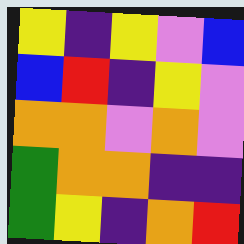[["yellow", "indigo", "yellow", "violet", "blue"], ["blue", "red", "indigo", "yellow", "violet"], ["orange", "orange", "violet", "orange", "violet"], ["green", "orange", "orange", "indigo", "indigo"], ["green", "yellow", "indigo", "orange", "red"]]